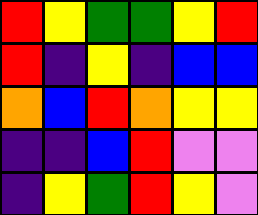[["red", "yellow", "green", "green", "yellow", "red"], ["red", "indigo", "yellow", "indigo", "blue", "blue"], ["orange", "blue", "red", "orange", "yellow", "yellow"], ["indigo", "indigo", "blue", "red", "violet", "violet"], ["indigo", "yellow", "green", "red", "yellow", "violet"]]